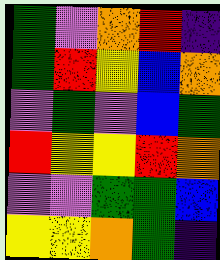[["green", "violet", "orange", "red", "indigo"], ["green", "red", "yellow", "blue", "orange"], ["violet", "green", "violet", "blue", "green"], ["red", "yellow", "yellow", "red", "orange"], ["violet", "violet", "green", "green", "blue"], ["yellow", "yellow", "orange", "green", "indigo"]]